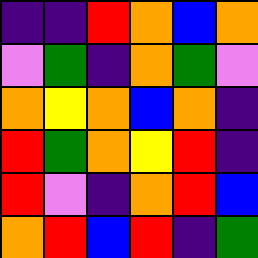[["indigo", "indigo", "red", "orange", "blue", "orange"], ["violet", "green", "indigo", "orange", "green", "violet"], ["orange", "yellow", "orange", "blue", "orange", "indigo"], ["red", "green", "orange", "yellow", "red", "indigo"], ["red", "violet", "indigo", "orange", "red", "blue"], ["orange", "red", "blue", "red", "indigo", "green"]]